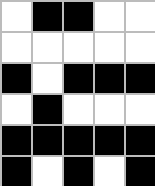[["white", "black", "black", "white", "white"], ["white", "white", "white", "white", "white"], ["black", "white", "black", "black", "black"], ["white", "black", "white", "white", "white"], ["black", "black", "black", "black", "black"], ["black", "white", "black", "white", "black"]]